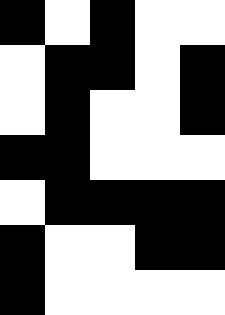[["black", "white", "black", "white", "white"], ["white", "black", "black", "white", "black"], ["white", "black", "white", "white", "black"], ["black", "black", "white", "white", "white"], ["white", "black", "black", "black", "black"], ["black", "white", "white", "black", "black"], ["black", "white", "white", "white", "white"]]